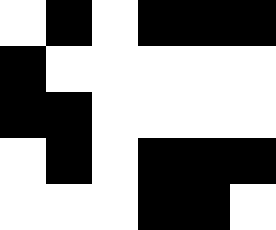[["white", "black", "white", "black", "black", "black"], ["black", "white", "white", "white", "white", "white"], ["black", "black", "white", "white", "white", "white"], ["white", "black", "white", "black", "black", "black"], ["white", "white", "white", "black", "black", "white"]]